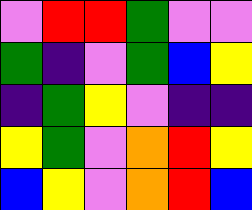[["violet", "red", "red", "green", "violet", "violet"], ["green", "indigo", "violet", "green", "blue", "yellow"], ["indigo", "green", "yellow", "violet", "indigo", "indigo"], ["yellow", "green", "violet", "orange", "red", "yellow"], ["blue", "yellow", "violet", "orange", "red", "blue"]]